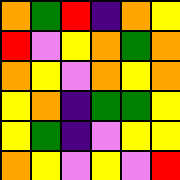[["orange", "green", "red", "indigo", "orange", "yellow"], ["red", "violet", "yellow", "orange", "green", "orange"], ["orange", "yellow", "violet", "orange", "yellow", "orange"], ["yellow", "orange", "indigo", "green", "green", "yellow"], ["yellow", "green", "indigo", "violet", "yellow", "yellow"], ["orange", "yellow", "violet", "yellow", "violet", "red"]]